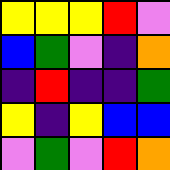[["yellow", "yellow", "yellow", "red", "violet"], ["blue", "green", "violet", "indigo", "orange"], ["indigo", "red", "indigo", "indigo", "green"], ["yellow", "indigo", "yellow", "blue", "blue"], ["violet", "green", "violet", "red", "orange"]]